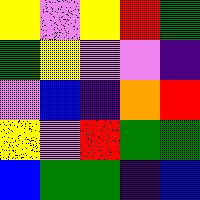[["yellow", "violet", "yellow", "red", "green"], ["green", "yellow", "violet", "violet", "indigo"], ["violet", "blue", "indigo", "orange", "red"], ["yellow", "violet", "red", "green", "green"], ["blue", "green", "green", "indigo", "blue"]]